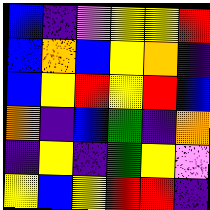[["blue", "indigo", "violet", "yellow", "yellow", "red"], ["blue", "orange", "blue", "yellow", "orange", "indigo"], ["blue", "yellow", "red", "yellow", "red", "blue"], ["orange", "indigo", "blue", "green", "indigo", "orange"], ["indigo", "yellow", "indigo", "green", "yellow", "violet"], ["yellow", "blue", "yellow", "red", "red", "indigo"]]